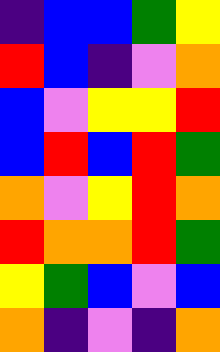[["indigo", "blue", "blue", "green", "yellow"], ["red", "blue", "indigo", "violet", "orange"], ["blue", "violet", "yellow", "yellow", "red"], ["blue", "red", "blue", "red", "green"], ["orange", "violet", "yellow", "red", "orange"], ["red", "orange", "orange", "red", "green"], ["yellow", "green", "blue", "violet", "blue"], ["orange", "indigo", "violet", "indigo", "orange"]]